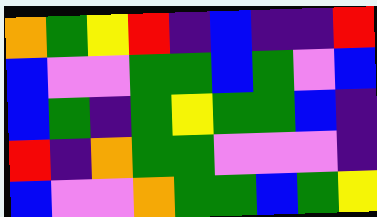[["orange", "green", "yellow", "red", "indigo", "blue", "indigo", "indigo", "red"], ["blue", "violet", "violet", "green", "green", "blue", "green", "violet", "blue"], ["blue", "green", "indigo", "green", "yellow", "green", "green", "blue", "indigo"], ["red", "indigo", "orange", "green", "green", "violet", "violet", "violet", "indigo"], ["blue", "violet", "violet", "orange", "green", "green", "blue", "green", "yellow"]]